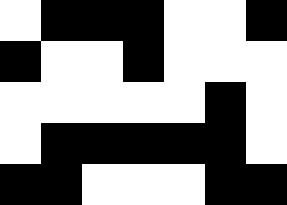[["white", "black", "black", "black", "white", "white", "black"], ["black", "white", "white", "black", "white", "white", "white"], ["white", "white", "white", "white", "white", "black", "white"], ["white", "black", "black", "black", "black", "black", "white"], ["black", "black", "white", "white", "white", "black", "black"]]